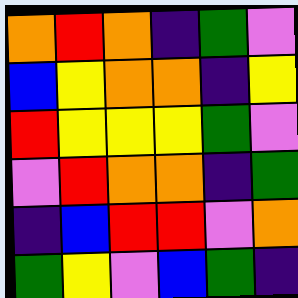[["orange", "red", "orange", "indigo", "green", "violet"], ["blue", "yellow", "orange", "orange", "indigo", "yellow"], ["red", "yellow", "yellow", "yellow", "green", "violet"], ["violet", "red", "orange", "orange", "indigo", "green"], ["indigo", "blue", "red", "red", "violet", "orange"], ["green", "yellow", "violet", "blue", "green", "indigo"]]